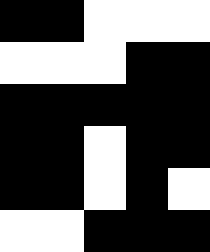[["black", "black", "white", "white", "white"], ["white", "white", "white", "black", "black"], ["black", "black", "black", "black", "black"], ["black", "black", "white", "black", "black"], ["black", "black", "white", "black", "white"], ["white", "white", "black", "black", "black"]]